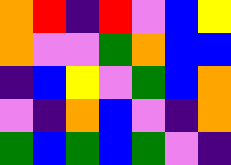[["orange", "red", "indigo", "red", "violet", "blue", "yellow"], ["orange", "violet", "violet", "green", "orange", "blue", "blue"], ["indigo", "blue", "yellow", "violet", "green", "blue", "orange"], ["violet", "indigo", "orange", "blue", "violet", "indigo", "orange"], ["green", "blue", "green", "blue", "green", "violet", "indigo"]]